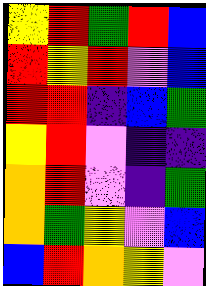[["yellow", "red", "green", "red", "blue"], ["red", "yellow", "red", "violet", "blue"], ["red", "red", "indigo", "blue", "green"], ["yellow", "red", "violet", "indigo", "indigo"], ["orange", "red", "violet", "indigo", "green"], ["orange", "green", "yellow", "violet", "blue"], ["blue", "red", "orange", "yellow", "violet"]]